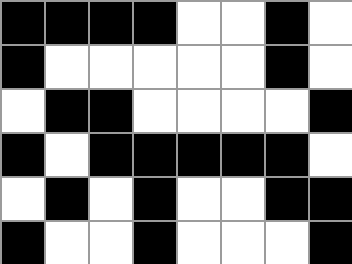[["black", "black", "black", "black", "white", "white", "black", "white"], ["black", "white", "white", "white", "white", "white", "black", "white"], ["white", "black", "black", "white", "white", "white", "white", "black"], ["black", "white", "black", "black", "black", "black", "black", "white"], ["white", "black", "white", "black", "white", "white", "black", "black"], ["black", "white", "white", "black", "white", "white", "white", "black"]]